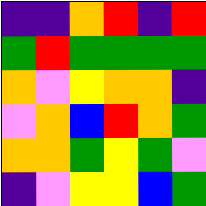[["indigo", "indigo", "orange", "red", "indigo", "red"], ["green", "red", "green", "green", "green", "green"], ["orange", "violet", "yellow", "orange", "orange", "indigo"], ["violet", "orange", "blue", "red", "orange", "green"], ["orange", "orange", "green", "yellow", "green", "violet"], ["indigo", "violet", "yellow", "yellow", "blue", "green"]]